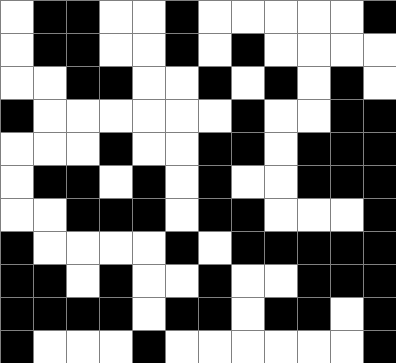[["white", "black", "black", "white", "white", "black", "white", "white", "white", "white", "white", "black"], ["white", "black", "black", "white", "white", "black", "white", "black", "white", "white", "white", "white"], ["white", "white", "black", "black", "white", "white", "black", "white", "black", "white", "black", "white"], ["black", "white", "white", "white", "white", "white", "white", "black", "white", "white", "black", "black"], ["white", "white", "white", "black", "white", "white", "black", "black", "white", "black", "black", "black"], ["white", "black", "black", "white", "black", "white", "black", "white", "white", "black", "black", "black"], ["white", "white", "black", "black", "black", "white", "black", "black", "white", "white", "white", "black"], ["black", "white", "white", "white", "white", "black", "white", "black", "black", "black", "black", "black"], ["black", "black", "white", "black", "white", "white", "black", "white", "white", "black", "black", "black"], ["black", "black", "black", "black", "white", "black", "black", "white", "black", "black", "white", "black"], ["black", "white", "white", "white", "black", "white", "white", "white", "white", "white", "white", "black"]]